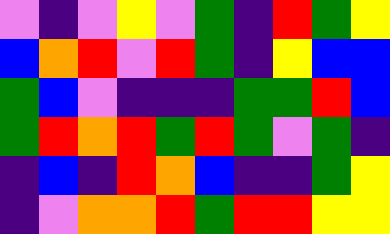[["violet", "indigo", "violet", "yellow", "violet", "green", "indigo", "red", "green", "yellow"], ["blue", "orange", "red", "violet", "red", "green", "indigo", "yellow", "blue", "blue"], ["green", "blue", "violet", "indigo", "indigo", "indigo", "green", "green", "red", "blue"], ["green", "red", "orange", "red", "green", "red", "green", "violet", "green", "indigo"], ["indigo", "blue", "indigo", "red", "orange", "blue", "indigo", "indigo", "green", "yellow"], ["indigo", "violet", "orange", "orange", "red", "green", "red", "red", "yellow", "yellow"]]